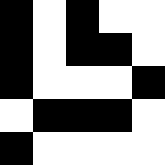[["black", "white", "black", "white", "white"], ["black", "white", "black", "black", "white"], ["black", "white", "white", "white", "black"], ["white", "black", "black", "black", "white"], ["black", "white", "white", "white", "white"]]